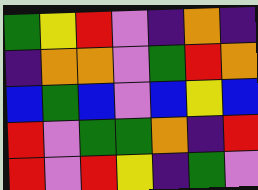[["green", "yellow", "red", "violet", "indigo", "orange", "indigo"], ["indigo", "orange", "orange", "violet", "green", "red", "orange"], ["blue", "green", "blue", "violet", "blue", "yellow", "blue"], ["red", "violet", "green", "green", "orange", "indigo", "red"], ["red", "violet", "red", "yellow", "indigo", "green", "violet"]]